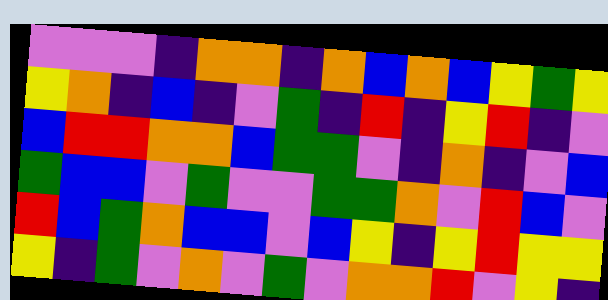[["violet", "violet", "violet", "indigo", "orange", "orange", "indigo", "orange", "blue", "orange", "blue", "yellow", "green", "yellow"], ["yellow", "orange", "indigo", "blue", "indigo", "violet", "green", "indigo", "red", "indigo", "yellow", "red", "indigo", "violet"], ["blue", "red", "red", "orange", "orange", "blue", "green", "green", "violet", "indigo", "orange", "indigo", "violet", "blue"], ["green", "blue", "blue", "violet", "green", "violet", "violet", "green", "green", "orange", "violet", "red", "blue", "violet"], ["red", "blue", "green", "orange", "blue", "blue", "violet", "blue", "yellow", "indigo", "yellow", "red", "yellow", "yellow"], ["yellow", "indigo", "green", "violet", "orange", "violet", "green", "violet", "orange", "orange", "red", "violet", "yellow", "indigo"]]